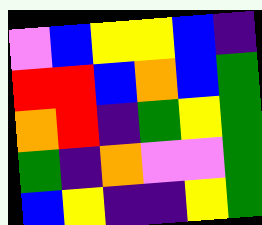[["violet", "blue", "yellow", "yellow", "blue", "indigo"], ["red", "red", "blue", "orange", "blue", "green"], ["orange", "red", "indigo", "green", "yellow", "green"], ["green", "indigo", "orange", "violet", "violet", "green"], ["blue", "yellow", "indigo", "indigo", "yellow", "green"]]